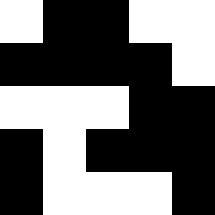[["white", "black", "black", "white", "white"], ["black", "black", "black", "black", "white"], ["white", "white", "white", "black", "black"], ["black", "white", "black", "black", "black"], ["black", "white", "white", "white", "black"]]